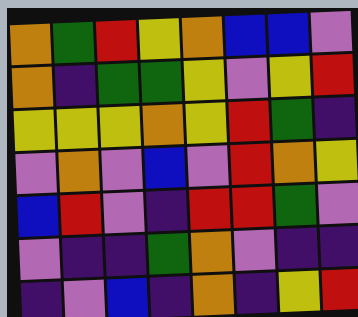[["orange", "green", "red", "yellow", "orange", "blue", "blue", "violet"], ["orange", "indigo", "green", "green", "yellow", "violet", "yellow", "red"], ["yellow", "yellow", "yellow", "orange", "yellow", "red", "green", "indigo"], ["violet", "orange", "violet", "blue", "violet", "red", "orange", "yellow"], ["blue", "red", "violet", "indigo", "red", "red", "green", "violet"], ["violet", "indigo", "indigo", "green", "orange", "violet", "indigo", "indigo"], ["indigo", "violet", "blue", "indigo", "orange", "indigo", "yellow", "red"]]